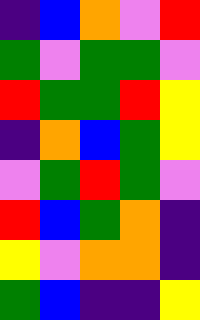[["indigo", "blue", "orange", "violet", "red"], ["green", "violet", "green", "green", "violet"], ["red", "green", "green", "red", "yellow"], ["indigo", "orange", "blue", "green", "yellow"], ["violet", "green", "red", "green", "violet"], ["red", "blue", "green", "orange", "indigo"], ["yellow", "violet", "orange", "orange", "indigo"], ["green", "blue", "indigo", "indigo", "yellow"]]